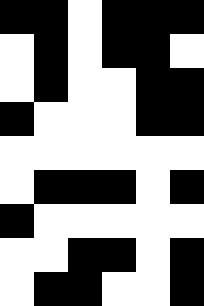[["black", "black", "white", "black", "black", "black"], ["white", "black", "white", "black", "black", "white"], ["white", "black", "white", "white", "black", "black"], ["black", "white", "white", "white", "black", "black"], ["white", "white", "white", "white", "white", "white"], ["white", "black", "black", "black", "white", "black"], ["black", "white", "white", "white", "white", "white"], ["white", "white", "black", "black", "white", "black"], ["white", "black", "black", "white", "white", "black"]]